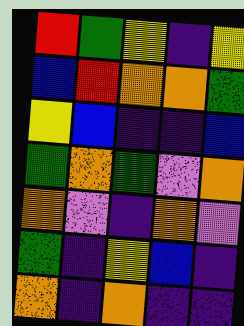[["red", "green", "yellow", "indigo", "yellow"], ["blue", "red", "orange", "orange", "green"], ["yellow", "blue", "indigo", "indigo", "blue"], ["green", "orange", "green", "violet", "orange"], ["orange", "violet", "indigo", "orange", "violet"], ["green", "indigo", "yellow", "blue", "indigo"], ["orange", "indigo", "orange", "indigo", "indigo"]]